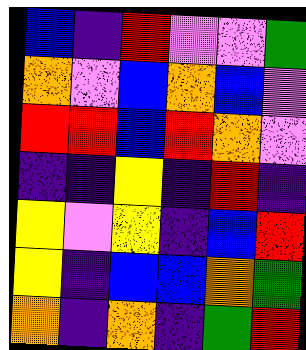[["blue", "indigo", "red", "violet", "violet", "green"], ["orange", "violet", "blue", "orange", "blue", "violet"], ["red", "red", "blue", "red", "orange", "violet"], ["indigo", "indigo", "yellow", "indigo", "red", "indigo"], ["yellow", "violet", "yellow", "indigo", "blue", "red"], ["yellow", "indigo", "blue", "blue", "orange", "green"], ["orange", "indigo", "orange", "indigo", "green", "red"]]